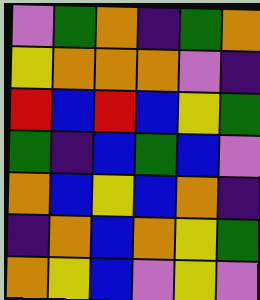[["violet", "green", "orange", "indigo", "green", "orange"], ["yellow", "orange", "orange", "orange", "violet", "indigo"], ["red", "blue", "red", "blue", "yellow", "green"], ["green", "indigo", "blue", "green", "blue", "violet"], ["orange", "blue", "yellow", "blue", "orange", "indigo"], ["indigo", "orange", "blue", "orange", "yellow", "green"], ["orange", "yellow", "blue", "violet", "yellow", "violet"]]